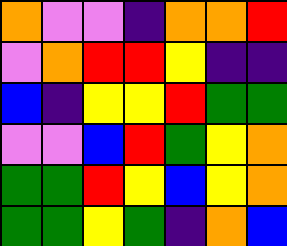[["orange", "violet", "violet", "indigo", "orange", "orange", "red"], ["violet", "orange", "red", "red", "yellow", "indigo", "indigo"], ["blue", "indigo", "yellow", "yellow", "red", "green", "green"], ["violet", "violet", "blue", "red", "green", "yellow", "orange"], ["green", "green", "red", "yellow", "blue", "yellow", "orange"], ["green", "green", "yellow", "green", "indigo", "orange", "blue"]]